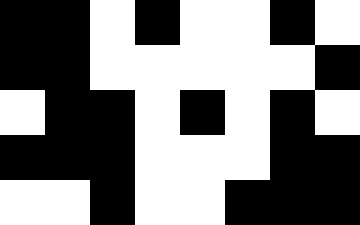[["black", "black", "white", "black", "white", "white", "black", "white"], ["black", "black", "white", "white", "white", "white", "white", "black"], ["white", "black", "black", "white", "black", "white", "black", "white"], ["black", "black", "black", "white", "white", "white", "black", "black"], ["white", "white", "black", "white", "white", "black", "black", "black"]]